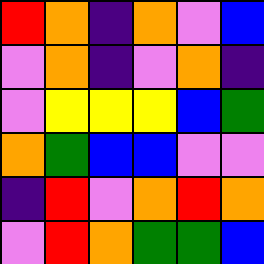[["red", "orange", "indigo", "orange", "violet", "blue"], ["violet", "orange", "indigo", "violet", "orange", "indigo"], ["violet", "yellow", "yellow", "yellow", "blue", "green"], ["orange", "green", "blue", "blue", "violet", "violet"], ["indigo", "red", "violet", "orange", "red", "orange"], ["violet", "red", "orange", "green", "green", "blue"]]